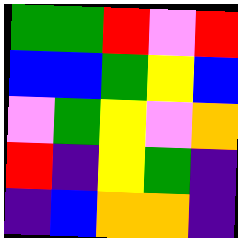[["green", "green", "red", "violet", "red"], ["blue", "blue", "green", "yellow", "blue"], ["violet", "green", "yellow", "violet", "orange"], ["red", "indigo", "yellow", "green", "indigo"], ["indigo", "blue", "orange", "orange", "indigo"]]